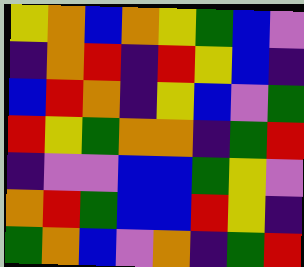[["yellow", "orange", "blue", "orange", "yellow", "green", "blue", "violet"], ["indigo", "orange", "red", "indigo", "red", "yellow", "blue", "indigo"], ["blue", "red", "orange", "indigo", "yellow", "blue", "violet", "green"], ["red", "yellow", "green", "orange", "orange", "indigo", "green", "red"], ["indigo", "violet", "violet", "blue", "blue", "green", "yellow", "violet"], ["orange", "red", "green", "blue", "blue", "red", "yellow", "indigo"], ["green", "orange", "blue", "violet", "orange", "indigo", "green", "red"]]